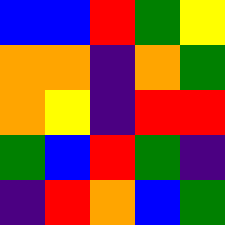[["blue", "blue", "red", "green", "yellow"], ["orange", "orange", "indigo", "orange", "green"], ["orange", "yellow", "indigo", "red", "red"], ["green", "blue", "red", "green", "indigo"], ["indigo", "red", "orange", "blue", "green"]]